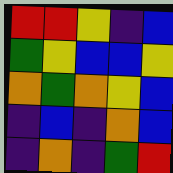[["red", "red", "yellow", "indigo", "blue"], ["green", "yellow", "blue", "blue", "yellow"], ["orange", "green", "orange", "yellow", "blue"], ["indigo", "blue", "indigo", "orange", "blue"], ["indigo", "orange", "indigo", "green", "red"]]